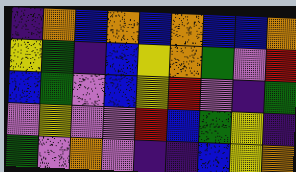[["indigo", "orange", "blue", "orange", "blue", "orange", "blue", "blue", "orange"], ["yellow", "green", "indigo", "blue", "yellow", "orange", "green", "violet", "red"], ["blue", "green", "violet", "blue", "yellow", "red", "violet", "indigo", "green"], ["violet", "yellow", "violet", "violet", "red", "blue", "green", "yellow", "indigo"], ["green", "violet", "orange", "violet", "indigo", "indigo", "blue", "yellow", "orange"]]